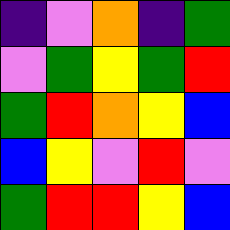[["indigo", "violet", "orange", "indigo", "green"], ["violet", "green", "yellow", "green", "red"], ["green", "red", "orange", "yellow", "blue"], ["blue", "yellow", "violet", "red", "violet"], ["green", "red", "red", "yellow", "blue"]]